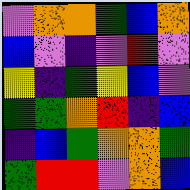[["violet", "orange", "orange", "green", "blue", "orange"], ["blue", "violet", "indigo", "violet", "red", "violet"], ["yellow", "indigo", "green", "yellow", "blue", "violet"], ["green", "green", "orange", "red", "indigo", "blue"], ["indigo", "blue", "green", "orange", "orange", "green"], ["green", "red", "red", "violet", "orange", "blue"]]